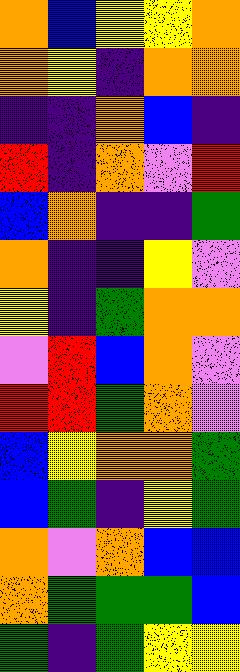[["orange", "blue", "yellow", "yellow", "orange"], ["orange", "yellow", "indigo", "orange", "orange"], ["indigo", "indigo", "orange", "blue", "indigo"], ["red", "indigo", "orange", "violet", "red"], ["blue", "orange", "indigo", "indigo", "green"], ["orange", "indigo", "indigo", "yellow", "violet"], ["yellow", "indigo", "green", "orange", "orange"], ["violet", "red", "blue", "orange", "violet"], ["red", "red", "green", "orange", "violet"], ["blue", "yellow", "orange", "orange", "green"], ["blue", "green", "indigo", "yellow", "green"], ["orange", "violet", "orange", "blue", "blue"], ["orange", "green", "green", "green", "blue"], ["green", "indigo", "green", "yellow", "yellow"]]